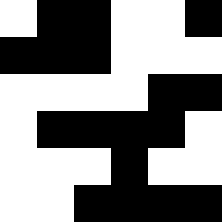[["white", "black", "black", "white", "white", "black"], ["black", "black", "black", "white", "white", "white"], ["white", "white", "white", "white", "black", "black"], ["white", "black", "black", "black", "black", "white"], ["white", "white", "white", "black", "white", "white"], ["white", "white", "black", "black", "black", "black"]]